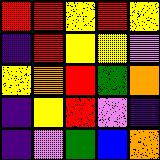[["red", "red", "yellow", "red", "yellow"], ["indigo", "red", "yellow", "yellow", "violet"], ["yellow", "orange", "red", "green", "orange"], ["indigo", "yellow", "red", "violet", "indigo"], ["indigo", "violet", "green", "blue", "orange"]]